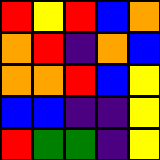[["red", "yellow", "red", "blue", "orange"], ["orange", "red", "indigo", "orange", "blue"], ["orange", "orange", "red", "blue", "yellow"], ["blue", "blue", "indigo", "indigo", "yellow"], ["red", "green", "green", "indigo", "yellow"]]